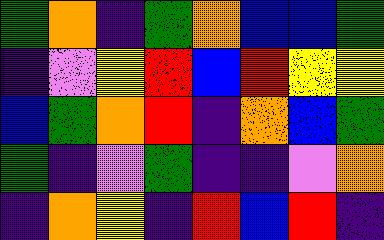[["green", "orange", "indigo", "green", "orange", "blue", "blue", "green"], ["indigo", "violet", "yellow", "red", "blue", "red", "yellow", "yellow"], ["blue", "green", "orange", "red", "indigo", "orange", "blue", "green"], ["green", "indigo", "violet", "green", "indigo", "indigo", "violet", "orange"], ["indigo", "orange", "yellow", "indigo", "red", "blue", "red", "indigo"]]